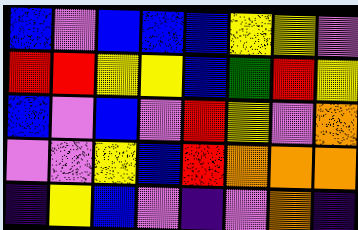[["blue", "violet", "blue", "blue", "blue", "yellow", "yellow", "violet"], ["red", "red", "yellow", "yellow", "blue", "green", "red", "yellow"], ["blue", "violet", "blue", "violet", "red", "yellow", "violet", "orange"], ["violet", "violet", "yellow", "blue", "red", "orange", "orange", "orange"], ["indigo", "yellow", "blue", "violet", "indigo", "violet", "orange", "indigo"]]